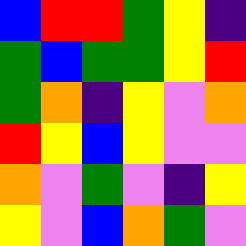[["blue", "red", "red", "green", "yellow", "indigo"], ["green", "blue", "green", "green", "yellow", "red"], ["green", "orange", "indigo", "yellow", "violet", "orange"], ["red", "yellow", "blue", "yellow", "violet", "violet"], ["orange", "violet", "green", "violet", "indigo", "yellow"], ["yellow", "violet", "blue", "orange", "green", "violet"]]